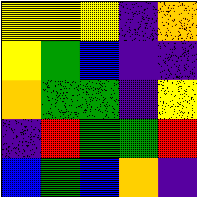[["yellow", "yellow", "yellow", "indigo", "orange"], ["yellow", "green", "blue", "indigo", "indigo"], ["orange", "green", "green", "indigo", "yellow"], ["indigo", "red", "green", "green", "red"], ["blue", "green", "blue", "orange", "indigo"]]